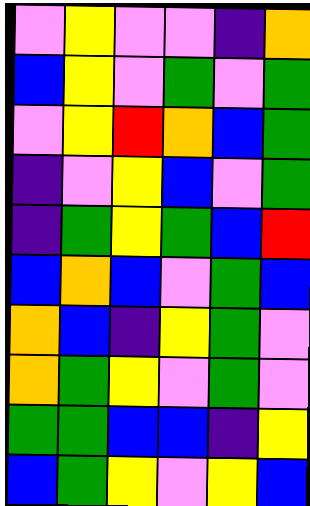[["violet", "yellow", "violet", "violet", "indigo", "orange"], ["blue", "yellow", "violet", "green", "violet", "green"], ["violet", "yellow", "red", "orange", "blue", "green"], ["indigo", "violet", "yellow", "blue", "violet", "green"], ["indigo", "green", "yellow", "green", "blue", "red"], ["blue", "orange", "blue", "violet", "green", "blue"], ["orange", "blue", "indigo", "yellow", "green", "violet"], ["orange", "green", "yellow", "violet", "green", "violet"], ["green", "green", "blue", "blue", "indigo", "yellow"], ["blue", "green", "yellow", "violet", "yellow", "blue"]]